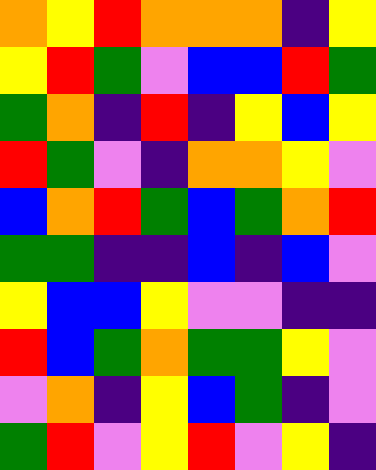[["orange", "yellow", "red", "orange", "orange", "orange", "indigo", "yellow"], ["yellow", "red", "green", "violet", "blue", "blue", "red", "green"], ["green", "orange", "indigo", "red", "indigo", "yellow", "blue", "yellow"], ["red", "green", "violet", "indigo", "orange", "orange", "yellow", "violet"], ["blue", "orange", "red", "green", "blue", "green", "orange", "red"], ["green", "green", "indigo", "indigo", "blue", "indigo", "blue", "violet"], ["yellow", "blue", "blue", "yellow", "violet", "violet", "indigo", "indigo"], ["red", "blue", "green", "orange", "green", "green", "yellow", "violet"], ["violet", "orange", "indigo", "yellow", "blue", "green", "indigo", "violet"], ["green", "red", "violet", "yellow", "red", "violet", "yellow", "indigo"]]